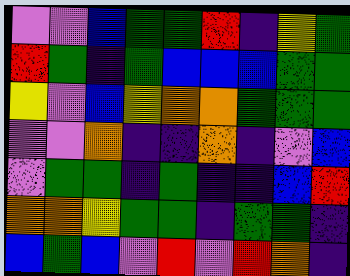[["violet", "violet", "blue", "green", "green", "red", "indigo", "yellow", "green"], ["red", "green", "indigo", "green", "blue", "blue", "blue", "green", "green"], ["yellow", "violet", "blue", "yellow", "orange", "orange", "green", "green", "green"], ["violet", "violet", "orange", "indigo", "indigo", "orange", "indigo", "violet", "blue"], ["violet", "green", "green", "indigo", "green", "indigo", "indigo", "blue", "red"], ["orange", "orange", "yellow", "green", "green", "indigo", "green", "green", "indigo"], ["blue", "green", "blue", "violet", "red", "violet", "red", "orange", "indigo"]]